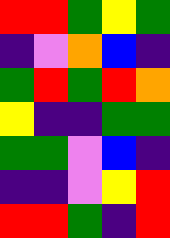[["red", "red", "green", "yellow", "green"], ["indigo", "violet", "orange", "blue", "indigo"], ["green", "red", "green", "red", "orange"], ["yellow", "indigo", "indigo", "green", "green"], ["green", "green", "violet", "blue", "indigo"], ["indigo", "indigo", "violet", "yellow", "red"], ["red", "red", "green", "indigo", "red"]]